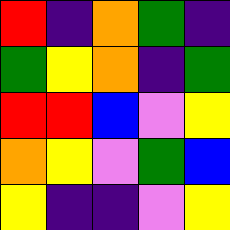[["red", "indigo", "orange", "green", "indigo"], ["green", "yellow", "orange", "indigo", "green"], ["red", "red", "blue", "violet", "yellow"], ["orange", "yellow", "violet", "green", "blue"], ["yellow", "indigo", "indigo", "violet", "yellow"]]